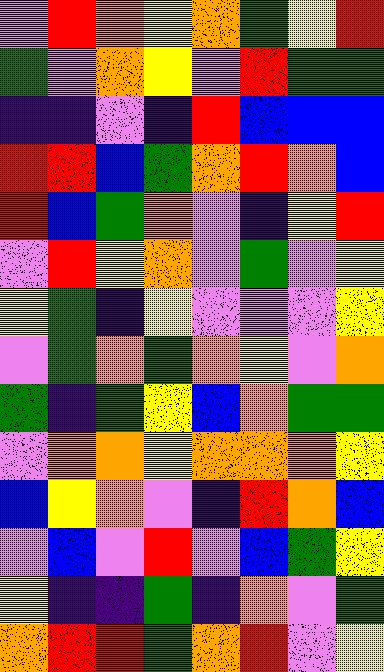[["violet", "red", "orange", "yellow", "orange", "green", "yellow", "red"], ["green", "violet", "orange", "yellow", "violet", "red", "green", "green"], ["indigo", "indigo", "violet", "indigo", "red", "blue", "blue", "blue"], ["red", "red", "blue", "green", "orange", "red", "orange", "blue"], ["red", "blue", "green", "orange", "violet", "indigo", "yellow", "red"], ["violet", "red", "yellow", "orange", "violet", "green", "violet", "yellow"], ["yellow", "green", "indigo", "yellow", "violet", "violet", "violet", "yellow"], ["violet", "green", "orange", "green", "orange", "yellow", "violet", "orange"], ["green", "indigo", "green", "yellow", "blue", "orange", "green", "green"], ["violet", "orange", "orange", "yellow", "orange", "orange", "orange", "yellow"], ["blue", "yellow", "orange", "violet", "indigo", "red", "orange", "blue"], ["violet", "blue", "violet", "red", "violet", "blue", "green", "yellow"], ["yellow", "indigo", "indigo", "green", "indigo", "orange", "violet", "green"], ["orange", "red", "red", "green", "orange", "red", "violet", "yellow"]]